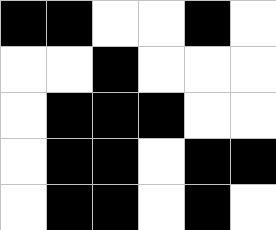[["black", "black", "white", "white", "black", "white"], ["white", "white", "black", "white", "white", "white"], ["white", "black", "black", "black", "white", "white"], ["white", "black", "black", "white", "black", "black"], ["white", "black", "black", "white", "black", "white"]]